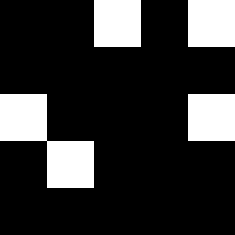[["black", "black", "white", "black", "white"], ["black", "black", "black", "black", "black"], ["white", "black", "black", "black", "white"], ["black", "white", "black", "black", "black"], ["black", "black", "black", "black", "black"]]